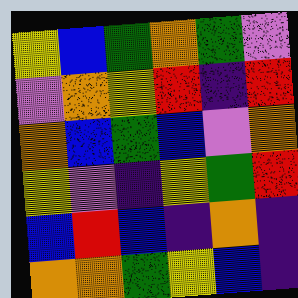[["yellow", "blue", "green", "orange", "green", "violet"], ["violet", "orange", "yellow", "red", "indigo", "red"], ["orange", "blue", "green", "blue", "violet", "orange"], ["yellow", "violet", "indigo", "yellow", "green", "red"], ["blue", "red", "blue", "indigo", "orange", "indigo"], ["orange", "orange", "green", "yellow", "blue", "indigo"]]